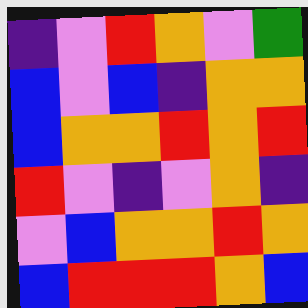[["indigo", "violet", "red", "orange", "violet", "green"], ["blue", "violet", "blue", "indigo", "orange", "orange"], ["blue", "orange", "orange", "red", "orange", "red"], ["red", "violet", "indigo", "violet", "orange", "indigo"], ["violet", "blue", "orange", "orange", "red", "orange"], ["blue", "red", "red", "red", "orange", "blue"]]